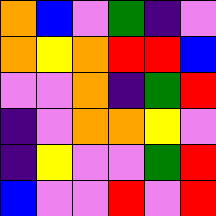[["orange", "blue", "violet", "green", "indigo", "violet"], ["orange", "yellow", "orange", "red", "red", "blue"], ["violet", "violet", "orange", "indigo", "green", "red"], ["indigo", "violet", "orange", "orange", "yellow", "violet"], ["indigo", "yellow", "violet", "violet", "green", "red"], ["blue", "violet", "violet", "red", "violet", "red"]]